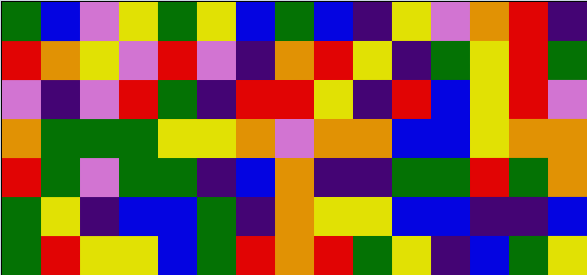[["green", "blue", "violet", "yellow", "green", "yellow", "blue", "green", "blue", "indigo", "yellow", "violet", "orange", "red", "indigo"], ["red", "orange", "yellow", "violet", "red", "violet", "indigo", "orange", "red", "yellow", "indigo", "green", "yellow", "red", "green"], ["violet", "indigo", "violet", "red", "green", "indigo", "red", "red", "yellow", "indigo", "red", "blue", "yellow", "red", "violet"], ["orange", "green", "green", "green", "yellow", "yellow", "orange", "violet", "orange", "orange", "blue", "blue", "yellow", "orange", "orange"], ["red", "green", "violet", "green", "green", "indigo", "blue", "orange", "indigo", "indigo", "green", "green", "red", "green", "orange"], ["green", "yellow", "indigo", "blue", "blue", "green", "indigo", "orange", "yellow", "yellow", "blue", "blue", "indigo", "indigo", "blue"], ["green", "red", "yellow", "yellow", "blue", "green", "red", "orange", "red", "green", "yellow", "indigo", "blue", "green", "yellow"]]